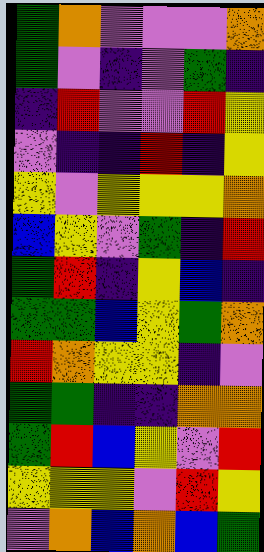[["green", "orange", "violet", "violet", "violet", "orange"], ["green", "violet", "indigo", "violet", "green", "indigo"], ["indigo", "red", "violet", "violet", "red", "yellow"], ["violet", "indigo", "indigo", "red", "indigo", "yellow"], ["yellow", "violet", "yellow", "yellow", "yellow", "orange"], ["blue", "yellow", "violet", "green", "indigo", "red"], ["green", "red", "indigo", "yellow", "blue", "indigo"], ["green", "green", "blue", "yellow", "green", "orange"], ["red", "orange", "yellow", "yellow", "indigo", "violet"], ["green", "green", "indigo", "indigo", "orange", "orange"], ["green", "red", "blue", "yellow", "violet", "red"], ["yellow", "yellow", "yellow", "violet", "red", "yellow"], ["violet", "orange", "blue", "orange", "blue", "green"]]